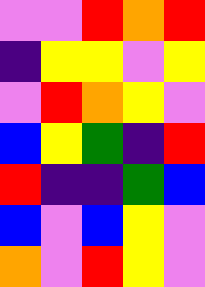[["violet", "violet", "red", "orange", "red"], ["indigo", "yellow", "yellow", "violet", "yellow"], ["violet", "red", "orange", "yellow", "violet"], ["blue", "yellow", "green", "indigo", "red"], ["red", "indigo", "indigo", "green", "blue"], ["blue", "violet", "blue", "yellow", "violet"], ["orange", "violet", "red", "yellow", "violet"]]